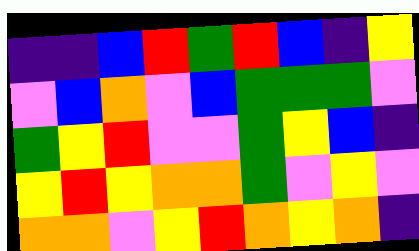[["indigo", "indigo", "blue", "red", "green", "red", "blue", "indigo", "yellow"], ["violet", "blue", "orange", "violet", "blue", "green", "green", "green", "violet"], ["green", "yellow", "red", "violet", "violet", "green", "yellow", "blue", "indigo"], ["yellow", "red", "yellow", "orange", "orange", "green", "violet", "yellow", "violet"], ["orange", "orange", "violet", "yellow", "red", "orange", "yellow", "orange", "indigo"]]